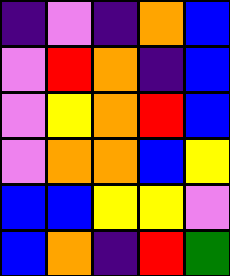[["indigo", "violet", "indigo", "orange", "blue"], ["violet", "red", "orange", "indigo", "blue"], ["violet", "yellow", "orange", "red", "blue"], ["violet", "orange", "orange", "blue", "yellow"], ["blue", "blue", "yellow", "yellow", "violet"], ["blue", "orange", "indigo", "red", "green"]]